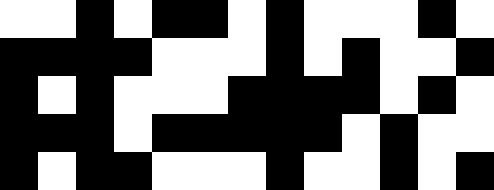[["white", "white", "black", "white", "black", "black", "white", "black", "white", "white", "white", "black", "white"], ["black", "black", "black", "black", "white", "white", "white", "black", "white", "black", "white", "white", "black"], ["black", "white", "black", "white", "white", "white", "black", "black", "black", "black", "white", "black", "white"], ["black", "black", "black", "white", "black", "black", "black", "black", "black", "white", "black", "white", "white"], ["black", "white", "black", "black", "white", "white", "white", "black", "white", "white", "black", "white", "black"]]